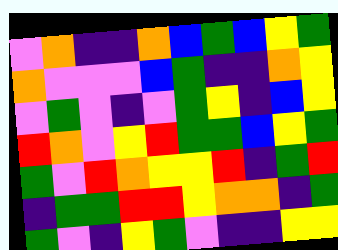[["violet", "orange", "indigo", "indigo", "orange", "blue", "green", "blue", "yellow", "green"], ["orange", "violet", "violet", "violet", "blue", "green", "indigo", "indigo", "orange", "yellow"], ["violet", "green", "violet", "indigo", "violet", "green", "yellow", "indigo", "blue", "yellow"], ["red", "orange", "violet", "yellow", "red", "green", "green", "blue", "yellow", "green"], ["green", "violet", "red", "orange", "yellow", "yellow", "red", "indigo", "green", "red"], ["indigo", "green", "green", "red", "red", "yellow", "orange", "orange", "indigo", "green"], ["green", "violet", "indigo", "yellow", "green", "violet", "indigo", "indigo", "yellow", "yellow"]]